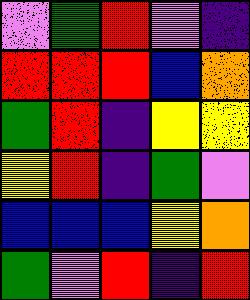[["violet", "green", "red", "violet", "indigo"], ["red", "red", "red", "blue", "orange"], ["green", "red", "indigo", "yellow", "yellow"], ["yellow", "red", "indigo", "green", "violet"], ["blue", "blue", "blue", "yellow", "orange"], ["green", "violet", "red", "indigo", "red"]]